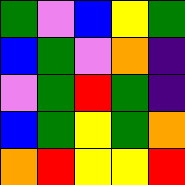[["green", "violet", "blue", "yellow", "green"], ["blue", "green", "violet", "orange", "indigo"], ["violet", "green", "red", "green", "indigo"], ["blue", "green", "yellow", "green", "orange"], ["orange", "red", "yellow", "yellow", "red"]]